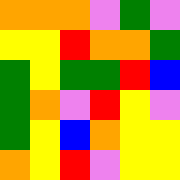[["orange", "orange", "orange", "violet", "green", "violet"], ["yellow", "yellow", "red", "orange", "orange", "green"], ["green", "yellow", "green", "green", "red", "blue"], ["green", "orange", "violet", "red", "yellow", "violet"], ["green", "yellow", "blue", "orange", "yellow", "yellow"], ["orange", "yellow", "red", "violet", "yellow", "yellow"]]